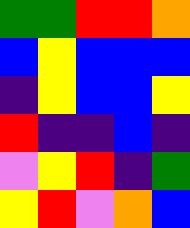[["green", "green", "red", "red", "orange"], ["blue", "yellow", "blue", "blue", "blue"], ["indigo", "yellow", "blue", "blue", "yellow"], ["red", "indigo", "indigo", "blue", "indigo"], ["violet", "yellow", "red", "indigo", "green"], ["yellow", "red", "violet", "orange", "blue"]]